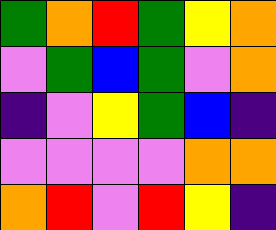[["green", "orange", "red", "green", "yellow", "orange"], ["violet", "green", "blue", "green", "violet", "orange"], ["indigo", "violet", "yellow", "green", "blue", "indigo"], ["violet", "violet", "violet", "violet", "orange", "orange"], ["orange", "red", "violet", "red", "yellow", "indigo"]]